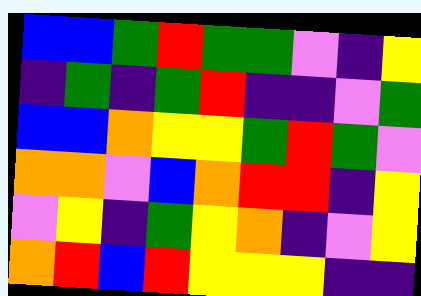[["blue", "blue", "green", "red", "green", "green", "violet", "indigo", "yellow"], ["indigo", "green", "indigo", "green", "red", "indigo", "indigo", "violet", "green"], ["blue", "blue", "orange", "yellow", "yellow", "green", "red", "green", "violet"], ["orange", "orange", "violet", "blue", "orange", "red", "red", "indigo", "yellow"], ["violet", "yellow", "indigo", "green", "yellow", "orange", "indigo", "violet", "yellow"], ["orange", "red", "blue", "red", "yellow", "yellow", "yellow", "indigo", "indigo"]]